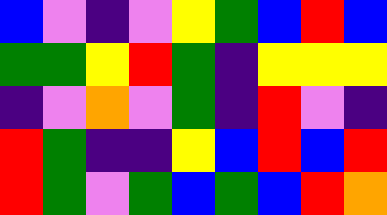[["blue", "violet", "indigo", "violet", "yellow", "green", "blue", "red", "blue"], ["green", "green", "yellow", "red", "green", "indigo", "yellow", "yellow", "yellow"], ["indigo", "violet", "orange", "violet", "green", "indigo", "red", "violet", "indigo"], ["red", "green", "indigo", "indigo", "yellow", "blue", "red", "blue", "red"], ["red", "green", "violet", "green", "blue", "green", "blue", "red", "orange"]]